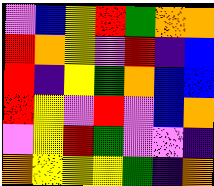[["violet", "blue", "yellow", "red", "green", "orange", "orange"], ["red", "orange", "yellow", "violet", "red", "indigo", "blue"], ["red", "indigo", "yellow", "green", "orange", "blue", "blue"], ["red", "yellow", "violet", "red", "violet", "blue", "orange"], ["violet", "yellow", "red", "green", "violet", "violet", "indigo"], ["orange", "yellow", "yellow", "yellow", "green", "indigo", "orange"]]